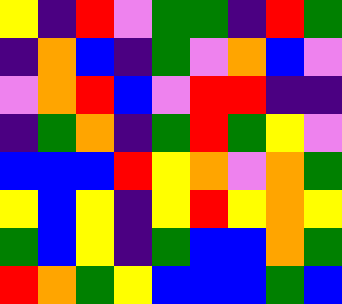[["yellow", "indigo", "red", "violet", "green", "green", "indigo", "red", "green"], ["indigo", "orange", "blue", "indigo", "green", "violet", "orange", "blue", "violet"], ["violet", "orange", "red", "blue", "violet", "red", "red", "indigo", "indigo"], ["indigo", "green", "orange", "indigo", "green", "red", "green", "yellow", "violet"], ["blue", "blue", "blue", "red", "yellow", "orange", "violet", "orange", "green"], ["yellow", "blue", "yellow", "indigo", "yellow", "red", "yellow", "orange", "yellow"], ["green", "blue", "yellow", "indigo", "green", "blue", "blue", "orange", "green"], ["red", "orange", "green", "yellow", "blue", "blue", "blue", "green", "blue"]]